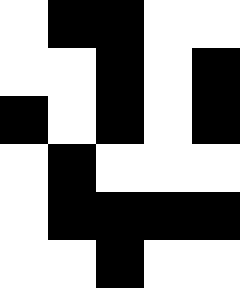[["white", "black", "black", "white", "white"], ["white", "white", "black", "white", "black"], ["black", "white", "black", "white", "black"], ["white", "black", "white", "white", "white"], ["white", "black", "black", "black", "black"], ["white", "white", "black", "white", "white"]]